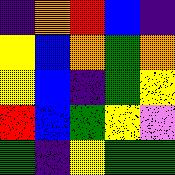[["indigo", "orange", "red", "blue", "indigo"], ["yellow", "blue", "orange", "green", "orange"], ["yellow", "blue", "indigo", "green", "yellow"], ["red", "blue", "green", "yellow", "violet"], ["green", "indigo", "yellow", "green", "green"]]